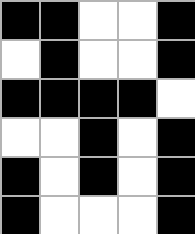[["black", "black", "white", "white", "black"], ["white", "black", "white", "white", "black"], ["black", "black", "black", "black", "white"], ["white", "white", "black", "white", "black"], ["black", "white", "black", "white", "black"], ["black", "white", "white", "white", "black"]]